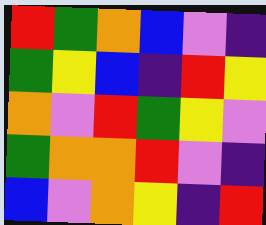[["red", "green", "orange", "blue", "violet", "indigo"], ["green", "yellow", "blue", "indigo", "red", "yellow"], ["orange", "violet", "red", "green", "yellow", "violet"], ["green", "orange", "orange", "red", "violet", "indigo"], ["blue", "violet", "orange", "yellow", "indigo", "red"]]